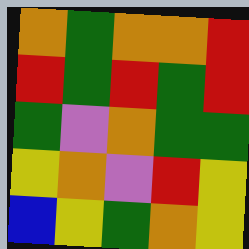[["orange", "green", "orange", "orange", "red"], ["red", "green", "red", "green", "red"], ["green", "violet", "orange", "green", "green"], ["yellow", "orange", "violet", "red", "yellow"], ["blue", "yellow", "green", "orange", "yellow"]]